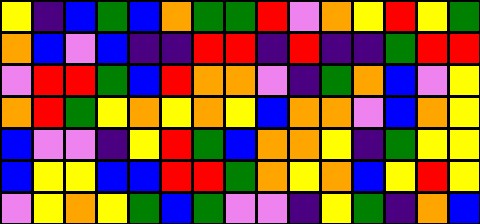[["yellow", "indigo", "blue", "green", "blue", "orange", "green", "green", "red", "violet", "orange", "yellow", "red", "yellow", "green"], ["orange", "blue", "violet", "blue", "indigo", "indigo", "red", "red", "indigo", "red", "indigo", "indigo", "green", "red", "red"], ["violet", "red", "red", "green", "blue", "red", "orange", "orange", "violet", "indigo", "green", "orange", "blue", "violet", "yellow"], ["orange", "red", "green", "yellow", "orange", "yellow", "orange", "yellow", "blue", "orange", "orange", "violet", "blue", "orange", "yellow"], ["blue", "violet", "violet", "indigo", "yellow", "red", "green", "blue", "orange", "orange", "yellow", "indigo", "green", "yellow", "yellow"], ["blue", "yellow", "yellow", "blue", "blue", "red", "red", "green", "orange", "yellow", "orange", "blue", "yellow", "red", "yellow"], ["violet", "yellow", "orange", "yellow", "green", "blue", "green", "violet", "violet", "indigo", "yellow", "green", "indigo", "orange", "blue"]]